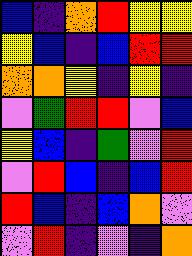[["blue", "indigo", "orange", "red", "yellow", "yellow"], ["yellow", "blue", "indigo", "blue", "red", "red"], ["orange", "orange", "yellow", "indigo", "yellow", "indigo"], ["violet", "green", "red", "red", "violet", "blue"], ["yellow", "blue", "indigo", "green", "violet", "red"], ["violet", "red", "blue", "indigo", "blue", "red"], ["red", "blue", "indigo", "blue", "orange", "violet"], ["violet", "red", "indigo", "violet", "indigo", "orange"]]